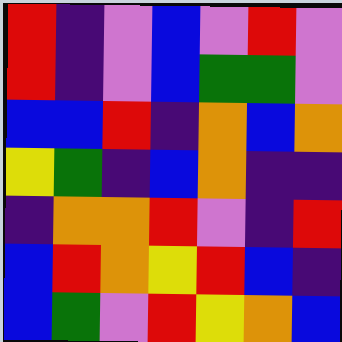[["red", "indigo", "violet", "blue", "violet", "red", "violet"], ["red", "indigo", "violet", "blue", "green", "green", "violet"], ["blue", "blue", "red", "indigo", "orange", "blue", "orange"], ["yellow", "green", "indigo", "blue", "orange", "indigo", "indigo"], ["indigo", "orange", "orange", "red", "violet", "indigo", "red"], ["blue", "red", "orange", "yellow", "red", "blue", "indigo"], ["blue", "green", "violet", "red", "yellow", "orange", "blue"]]